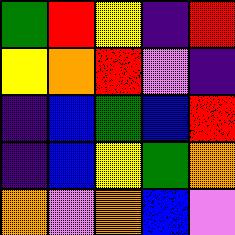[["green", "red", "yellow", "indigo", "red"], ["yellow", "orange", "red", "violet", "indigo"], ["indigo", "blue", "green", "blue", "red"], ["indigo", "blue", "yellow", "green", "orange"], ["orange", "violet", "orange", "blue", "violet"]]